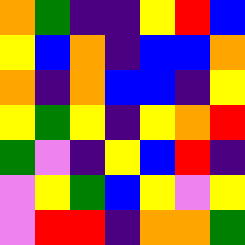[["orange", "green", "indigo", "indigo", "yellow", "red", "blue"], ["yellow", "blue", "orange", "indigo", "blue", "blue", "orange"], ["orange", "indigo", "orange", "blue", "blue", "indigo", "yellow"], ["yellow", "green", "yellow", "indigo", "yellow", "orange", "red"], ["green", "violet", "indigo", "yellow", "blue", "red", "indigo"], ["violet", "yellow", "green", "blue", "yellow", "violet", "yellow"], ["violet", "red", "red", "indigo", "orange", "orange", "green"]]